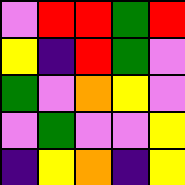[["violet", "red", "red", "green", "red"], ["yellow", "indigo", "red", "green", "violet"], ["green", "violet", "orange", "yellow", "violet"], ["violet", "green", "violet", "violet", "yellow"], ["indigo", "yellow", "orange", "indigo", "yellow"]]